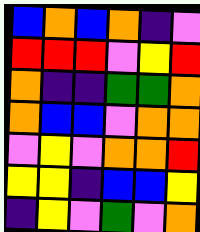[["blue", "orange", "blue", "orange", "indigo", "violet"], ["red", "red", "red", "violet", "yellow", "red"], ["orange", "indigo", "indigo", "green", "green", "orange"], ["orange", "blue", "blue", "violet", "orange", "orange"], ["violet", "yellow", "violet", "orange", "orange", "red"], ["yellow", "yellow", "indigo", "blue", "blue", "yellow"], ["indigo", "yellow", "violet", "green", "violet", "orange"]]